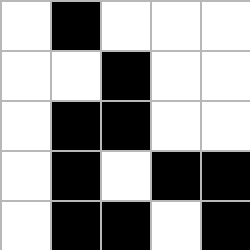[["white", "black", "white", "white", "white"], ["white", "white", "black", "white", "white"], ["white", "black", "black", "white", "white"], ["white", "black", "white", "black", "black"], ["white", "black", "black", "white", "black"]]